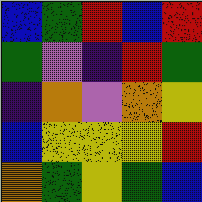[["blue", "green", "red", "blue", "red"], ["green", "violet", "indigo", "red", "green"], ["indigo", "orange", "violet", "orange", "yellow"], ["blue", "yellow", "yellow", "yellow", "red"], ["orange", "green", "yellow", "green", "blue"]]